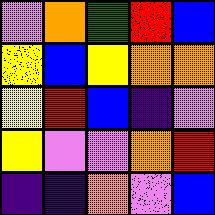[["violet", "orange", "green", "red", "blue"], ["yellow", "blue", "yellow", "orange", "orange"], ["yellow", "red", "blue", "indigo", "violet"], ["yellow", "violet", "violet", "orange", "red"], ["indigo", "indigo", "orange", "violet", "blue"]]